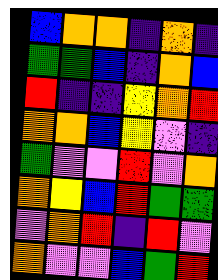[["blue", "orange", "orange", "indigo", "orange", "indigo"], ["green", "green", "blue", "indigo", "orange", "blue"], ["red", "indigo", "indigo", "yellow", "orange", "red"], ["orange", "orange", "blue", "yellow", "violet", "indigo"], ["green", "violet", "violet", "red", "violet", "orange"], ["orange", "yellow", "blue", "red", "green", "green"], ["violet", "orange", "red", "indigo", "red", "violet"], ["orange", "violet", "violet", "blue", "green", "red"]]